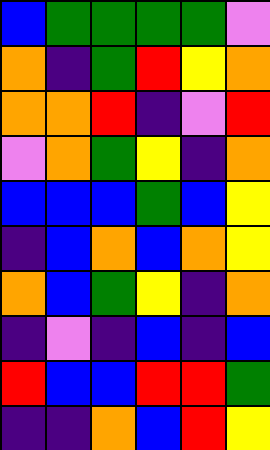[["blue", "green", "green", "green", "green", "violet"], ["orange", "indigo", "green", "red", "yellow", "orange"], ["orange", "orange", "red", "indigo", "violet", "red"], ["violet", "orange", "green", "yellow", "indigo", "orange"], ["blue", "blue", "blue", "green", "blue", "yellow"], ["indigo", "blue", "orange", "blue", "orange", "yellow"], ["orange", "blue", "green", "yellow", "indigo", "orange"], ["indigo", "violet", "indigo", "blue", "indigo", "blue"], ["red", "blue", "blue", "red", "red", "green"], ["indigo", "indigo", "orange", "blue", "red", "yellow"]]